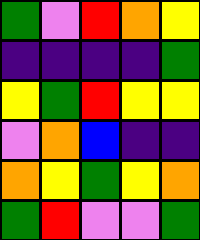[["green", "violet", "red", "orange", "yellow"], ["indigo", "indigo", "indigo", "indigo", "green"], ["yellow", "green", "red", "yellow", "yellow"], ["violet", "orange", "blue", "indigo", "indigo"], ["orange", "yellow", "green", "yellow", "orange"], ["green", "red", "violet", "violet", "green"]]